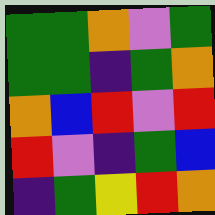[["green", "green", "orange", "violet", "green"], ["green", "green", "indigo", "green", "orange"], ["orange", "blue", "red", "violet", "red"], ["red", "violet", "indigo", "green", "blue"], ["indigo", "green", "yellow", "red", "orange"]]